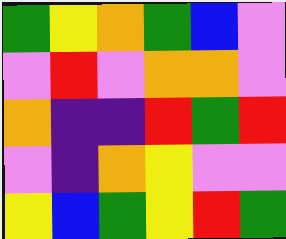[["green", "yellow", "orange", "green", "blue", "violet"], ["violet", "red", "violet", "orange", "orange", "violet"], ["orange", "indigo", "indigo", "red", "green", "red"], ["violet", "indigo", "orange", "yellow", "violet", "violet"], ["yellow", "blue", "green", "yellow", "red", "green"]]